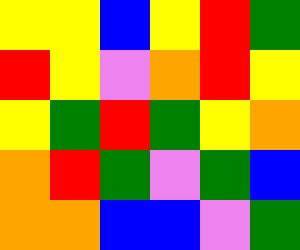[["yellow", "yellow", "blue", "yellow", "red", "green"], ["red", "yellow", "violet", "orange", "red", "yellow"], ["yellow", "green", "red", "green", "yellow", "orange"], ["orange", "red", "green", "violet", "green", "blue"], ["orange", "orange", "blue", "blue", "violet", "green"]]